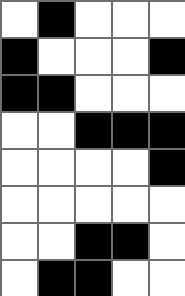[["white", "black", "white", "white", "white"], ["black", "white", "white", "white", "black"], ["black", "black", "white", "white", "white"], ["white", "white", "black", "black", "black"], ["white", "white", "white", "white", "black"], ["white", "white", "white", "white", "white"], ["white", "white", "black", "black", "white"], ["white", "black", "black", "white", "white"]]